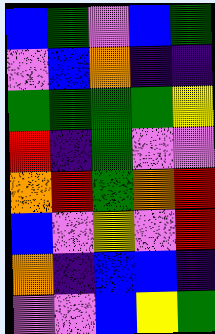[["blue", "green", "violet", "blue", "green"], ["violet", "blue", "orange", "indigo", "indigo"], ["green", "green", "green", "green", "yellow"], ["red", "indigo", "green", "violet", "violet"], ["orange", "red", "green", "orange", "red"], ["blue", "violet", "yellow", "violet", "red"], ["orange", "indigo", "blue", "blue", "indigo"], ["violet", "violet", "blue", "yellow", "green"]]